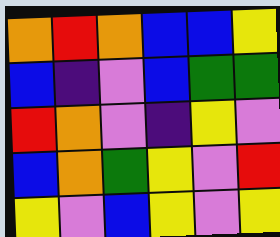[["orange", "red", "orange", "blue", "blue", "yellow"], ["blue", "indigo", "violet", "blue", "green", "green"], ["red", "orange", "violet", "indigo", "yellow", "violet"], ["blue", "orange", "green", "yellow", "violet", "red"], ["yellow", "violet", "blue", "yellow", "violet", "yellow"]]